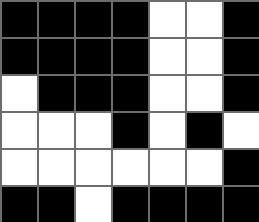[["black", "black", "black", "black", "white", "white", "black"], ["black", "black", "black", "black", "white", "white", "black"], ["white", "black", "black", "black", "white", "white", "black"], ["white", "white", "white", "black", "white", "black", "white"], ["white", "white", "white", "white", "white", "white", "black"], ["black", "black", "white", "black", "black", "black", "black"]]